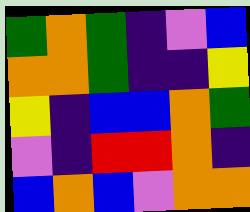[["green", "orange", "green", "indigo", "violet", "blue"], ["orange", "orange", "green", "indigo", "indigo", "yellow"], ["yellow", "indigo", "blue", "blue", "orange", "green"], ["violet", "indigo", "red", "red", "orange", "indigo"], ["blue", "orange", "blue", "violet", "orange", "orange"]]